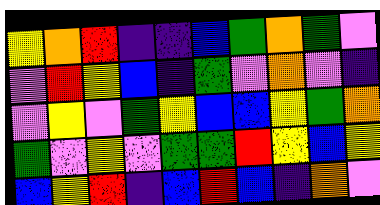[["yellow", "orange", "red", "indigo", "indigo", "blue", "green", "orange", "green", "violet"], ["violet", "red", "yellow", "blue", "indigo", "green", "violet", "orange", "violet", "indigo"], ["violet", "yellow", "violet", "green", "yellow", "blue", "blue", "yellow", "green", "orange"], ["green", "violet", "yellow", "violet", "green", "green", "red", "yellow", "blue", "yellow"], ["blue", "yellow", "red", "indigo", "blue", "red", "blue", "indigo", "orange", "violet"]]